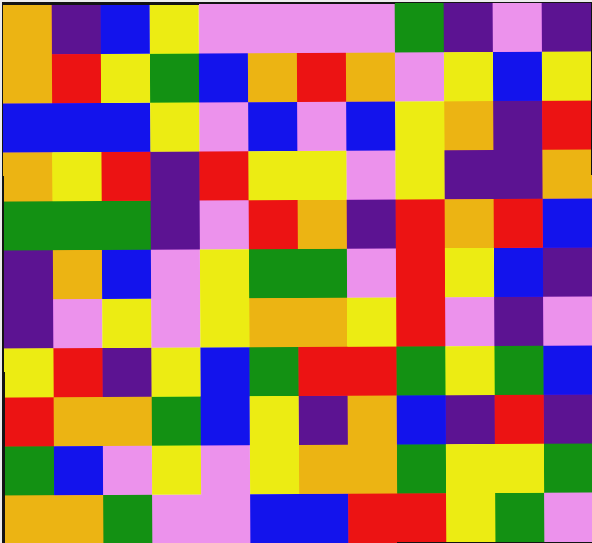[["orange", "indigo", "blue", "yellow", "violet", "violet", "violet", "violet", "green", "indigo", "violet", "indigo"], ["orange", "red", "yellow", "green", "blue", "orange", "red", "orange", "violet", "yellow", "blue", "yellow"], ["blue", "blue", "blue", "yellow", "violet", "blue", "violet", "blue", "yellow", "orange", "indigo", "red"], ["orange", "yellow", "red", "indigo", "red", "yellow", "yellow", "violet", "yellow", "indigo", "indigo", "orange"], ["green", "green", "green", "indigo", "violet", "red", "orange", "indigo", "red", "orange", "red", "blue"], ["indigo", "orange", "blue", "violet", "yellow", "green", "green", "violet", "red", "yellow", "blue", "indigo"], ["indigo", "violet", "yellow", "violet", "yellow", "orange", "orange", "yellow", "red", "violet", "indigo", "violet"], ["yellow", "red", "indigo", "yellow", "blue", "green", "red", "red", "green", "yellow", "green", "blue"], ["red", "orange", "orange", "green", "blue", "yellow", "indigo", "orange", "blue", "indigo", "red", "indigo"], ["green", "blue", "violet", "yellow", "violet", "yellow", "orange", "orange", "green", "yellow", "yellow", "green"], ["orange", "orange", "green", "violet", "violet", "blue", "blue", "red", "red", "yellow", "green", "violet"]]